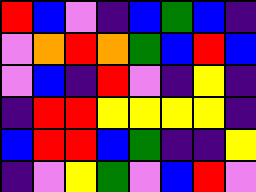[["red", "blue", "violet", "indigo", "blue", "green", "blue", "indigo"], ["violet", "orange", "red", "orange", "green", "blue", "red", "blue"], ["violet", "blue", "indigo", "red", "violet", "indigo", "yellow", "indigo"], ["indigo", "red", "red", "yellow", "yellow", "yellow", "yellow", "indigo"], ["blue", "red", "red", "blue", "green", "indigo", "indigo", "yellow"], ["indigo", "violet", "yellow", "green", "violet", "blue", "red", "violet"]]